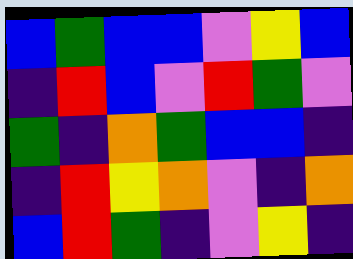[["blue", "green", "blue", "blue", "violet", "yellow", "blue"], ["indigo", "red", "blue", "violet", "red", "green", "violet"], ["green", "indigo", "orange", "green", "blue", "blue", "indigo"], ["indigo", "red", "yellow", "orange", "violet", "indigo", "orange"], ["blue", "red", "green", "indigo", "violet", "yellow", "indigo"]]